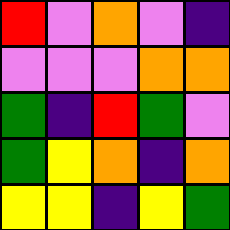[["red", "violet", "orange", "violet", "indigo"], ["violet", "violet", "violet", "orange", "orange"], ["green", "indigo", "red", "green", "violet"], ["green", "yellow", "orange", "indigo", "orange"], ["yellow", "yellow", "indigo", "yellow", "green"]]